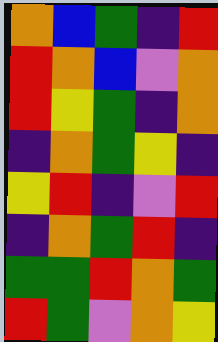[["orange", "blue", "green", "indigo", "red"], ["red", "orange", "blue", "violet", "orange"], ["red", "yellow", "green", "indigo", "orange"], ["indigo", "orange", "green", "yellow", "indigo"], ["yellow", "red", "indigo", "violet", "red"], ["indigo", "orange", "green", "red", "indigo"], ["green", "green", "red", "orange", "green"], ["red", "green", "violet", "orange", "yellow"]]